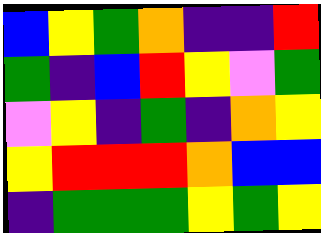[["blue", "yellow", "green", "orange", "indigo", "indigo", "red"], ["green", "indigo", "blue", "red", "yellow", "violet", "green"], ["violet", "yellow", "indigo", "green", "indigo", "orange", "yellow"], ["yellow", "red", "red", "red", "orange", "blue", "blue"], ["indigo", "green", "green", "green", "yellow", "green", "yellow"]]